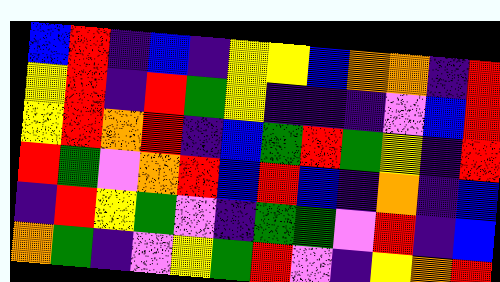[["blue", "red", "indigo", "blue", "indigo", "yellow", "yellow", "blue", "orange", "orange", "indigo", "red"], ["yellow", "red", "indigo", "red", "green", "yellow", "indigo", "indigo", "indigo", "violet", "blue", "red"], ["yellow", "red", "orange", "red", "indigo", "blue", "green", "red", "green", "yellow", "indigo", "red"], ["red", "green", "violet", "orange", "red", "blue", "red", "blue", "indigo", "orange", "indigo", "blue"], ["indigo", "red", "yellow", "green", "violet", "indigo", "green", "green", "violet", "red", "indigo", "blue"], ["orange", "green", "indigo", "violet", "yellow", "green", "red", "violet", "indigo", "yellow", "orange", "red"]]